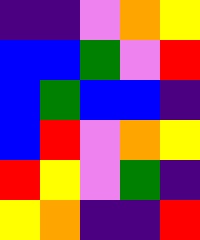[["indigo", "indigo", "violet", "orange", "yellow"], ["blue", "blue", "green", "violet", "red"], ["blue", "green", "blue", "blue", "indigo"], ["blue", "red", "violet", "orange", "yellow"], ["red", "yellow", "violet", "green", "indigo"], ["yellow", "orange", "indigo", "indigo", "red"]]